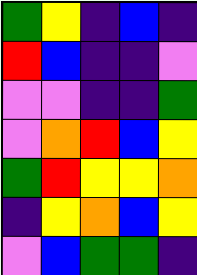[["green", "yellow", "indigo", "blue", "indigo"], ["red", "blue", "indigo", "indigo", "violet"], ["violet", "violet", "indigo", "indigo", "green"], ["violet", "orange", "red", "blue", "yellow"], ["green", "red", "yellow", "yellow", "orange"], ["indigo", "yellow", "orange", "blue", "yellow"], ["violet", "blue", "green", "green", "indigo"]]